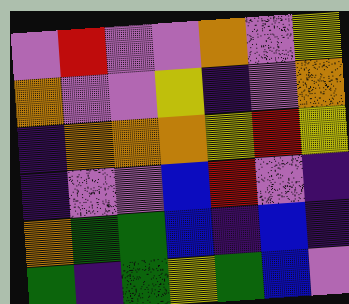[["violet", "red", "violet", "violet", "orange", "violet", "yellow"], ["orange", "violet", "violet", "yellow", "indigo", "violet", "orange"], ["indigo", "orange", "orange", "orange", "yellow", "red", "yellow"], ["indigo", "violet", "violet", "blue", "red", "violet", "indigo"], ["orange", "green", "green", "blue", "indigo", "blue", "indigo"], ["green", "indigo", "green", "yellow", "green", "blue", "violet"]]